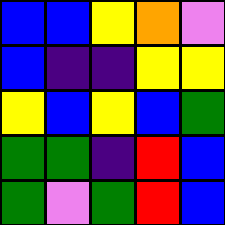[["blue", "blue", "yellow", "orange", "violet"], ["blue", "indigo", "indigo", "yellow", "yellow"], ["yellow", "blue", "yellow", "blue", "green"], ["green", "green", "indigo", "red", "blue"], ["green", "violet", "green", "red", "blue"]]